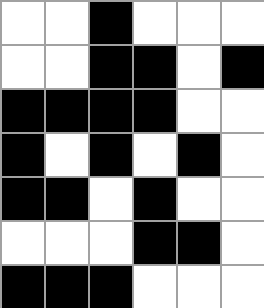[["white", "white", "black", "white", "white", "white"], ["white", "white", "black", "black", "white", "black"], ["black", "black", "black", "black", "white", "white"], ["black", "white", "black", "white", "black", "white"], ["black", "black", "white", "black", "white", "white"], ["white", "white", "white", "black", "black", "white"], ["black", "black", "black", "white", "white", "white"]]